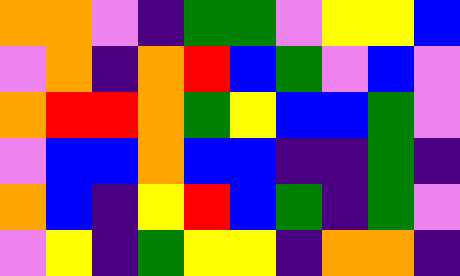[["orange", "orange", "violet", "indigo", "green", "green", "violet", "yellow", "yellow", "blue"], ["violet", "orange", "indigo", "orange", "red", "blue", "green", "violet", "blue", "violet"], ["orange", "red", "red", "orange", "green", "yellow", "blue", "blue", "green", "violet"], ["violet", "blue", "blue", "orange", "blue", "blue", "indigo", "indigo", "green", "indigo"], ["orange", "blue", "indigo", "yellow", "red", "blue", "green", "indigo", "green", "violet"], ["violet", "yellow", "indigo", "green", "yellow", "yellow", "indigo", "orange", "orange", "indigo"]]